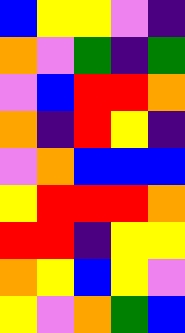[["blue", "yellow", "yellow", "violet", "indigo"], ["orange", "violet", "green", "indigo", "green"], ["violet", "blue", "red", "red", "orange"], ["orange", "indigo", "red", "yellow", "indigo"], ["violet", "orange", "blue", "blue", "blue"], ["yellow", "red", "red", "red", "orange"], ["red", "red", "indigo", "yellow", "yellow"], ["orange", "yellow", "blue", "yellow", "violet"], ["yellow", "violet", "orange", "green", "blue"]]